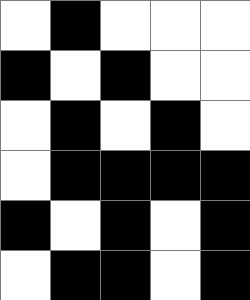[["white", "black", "white", "white", "white"], ["black", "white", "black", "white", "white"], ["white", "black", "white", "black", "white"], ["white", "black", "black", "black", "black"], ["black", "white", "black", "white", "black"], ["white", "black", "black", "white", "black"]]